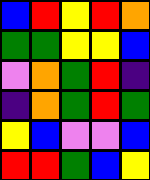[["blue", "red", "yellow", "red", "orange"], ["green", "green", "yellow", "yellow", "blue"], ["violet", "orange", "green", "red", "indigo"], ["indigo", "orange", "green", "red", "green"], ["yellow", "blue", "violet", "violet", "blue"], ["red", "red", "green", "blue", "yellow"]]